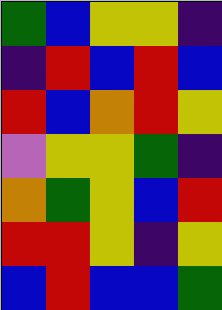[["green", "blue", "yellow", "yellow", "indigo"], ["indigo", "red", "blue", "red", "blue"], ["red", "blue", "orange", "red", "yellow"], ["violet", "yellow", "yellow", "green", "indigo"], ["orange", "green", "yellow", "blue", "red"], ["red", "red", "yellow", "indigo", "yellow"], ["blue", "red", "blue", "blue", "green"]]